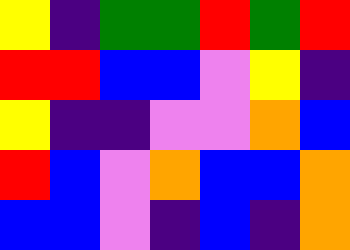[["yellow", "indigo", "green", "green", "red", "green", "red"], ["red", "red", "blue", "blue", "violet", "yellow", "indigo"], ["yellow", "indigo", "indigo", "violet", "violet", "orange", "blue"], ["red", "blue", "violet", "orange", "blue", "blue", "orange"], ["blue", "blue", "violet", "indigo", "blue", "indigo", "orange"]]